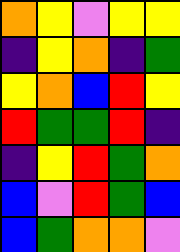[["orange", "yellow", "violet", "yellow", "yellow"], ["indigo", "yellow", "orange", "indigo", "green"], ["yellow", "orange", "blue", "red", "yellow"], ["red", "green", "green", "red", "indigo"], ["indigo", "yellow", "red", "green", "orange"], ["blue", "violet", "red", "green", "blue"], ["blue", "green", "orange", "orange", "violet"]]